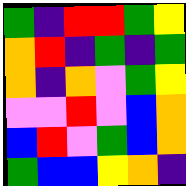[["green", "indigo", "red", "red", "green", "yellow"], ["orange", "red", "indigo", "green", "indigo", "green"], ["orange", "indigo", "orange", "violet", "green", "yellow"], ["violet", "violet", "red", "violet", "blue", "orange"], ["blue", "red", "violet", "green", "blue", "orange"], ["green", "blue", "blue", "yellow", "orange", "indigo"]]